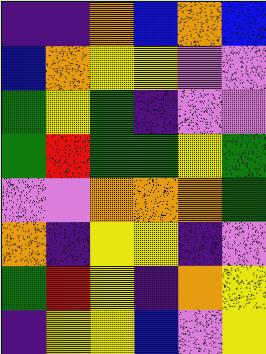[["indigo", "indigo", "orange", "blue", "orange", "blue"], ["blue", "orange", "yellow", "yellow", "violet", "violet"], ["green", "yellow", "green", "indigo", "violet", "violet"], ["green", "red", "green", "green", "yellow", "green"], ["violet", "violet", "orange", "orange", "orange", "green"], ["orange", "indigo", "yellow", "yellow", "indigo", "violet"], ["green", "red", "yellow", "indigo", "orange", "yellow"], ["indigo", "yellow", "yellow", "blue", "violet", "yellow"]]